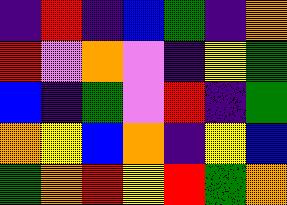[["indigo", "red", "indigo", "blue", "green", "indigo", "orange"], ["red", "violet", "orange", "violet", "indigo", "yellow", "green"], ["blue", "indigo", "green", "violet", "red", "indigo", "green"], ["orange", "yellow", "blue", "orange", "indigo", "yellow", "blue"], ["green", "orange", "red", "yellow", "red", "green", "orange"]]